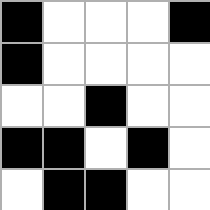[["black", "white", "white", "white", "black"], ["black", "white", "white", "white", "white"], ["white", "white", "black", "white", "white"], ["black", "black", "white", "black", "white"], ["white", "black", "black", "white", "white"]]